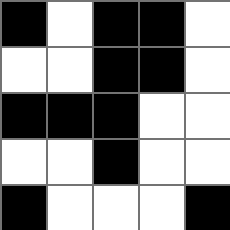[["black", "white", "black", "black", "white"], ["white", "white", "black", "black", "white"], ["black", "black", "black", "white", "white"], ["white", "white", "black", "white", "white"], ["black", "white", "white", "white", "black"]]